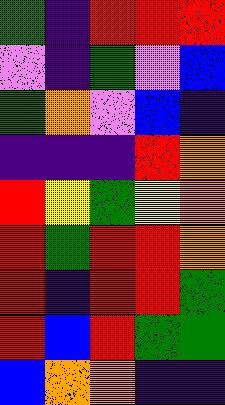[["green", "indigo", "red", "red", "red"], ["violet", "indigo", "green", "violet", "blue"], ["green", "orange", "violet", "blue", "indigo"], ["indigo", "indigo", "indigo", "red", "orange"], ["red", "yellow", "green", "yellow", "orange"], ["red", "green", "red", "red", "orange"], ["red", "indigo", "red", "red", "green"], ["red", "blue", "red", "green", "green"], ["blue", "orange", "orange", "indigo", "indigo"]]